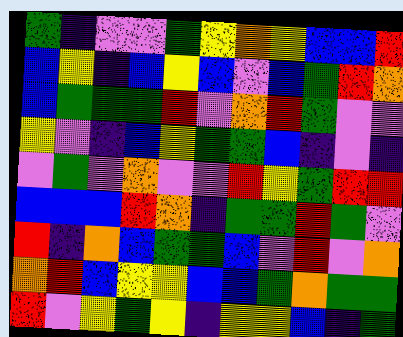[["green", "indigo", "violet", "violet", "green", "yellow", "orange", "yellow", "blue", "blue", "red"], ["blue", "yellow", "indigo", "blue", "yellow", "blue", "violet", "blue", "green", "red", "orange"], ["blue", "green", "green", "green", "red", "violet", "orange", "red", "green", "violet", "violet"], ["yellow", "violet", "indigo", "blue", "yellow", "green", "green", "blue", "indigo", "violet", "indigo"], ["violet", "green", "violet", "orange", "violet", "violet", "red", "yellow", "green", "red", "red"], ["blue", "blue", "blue", "red", "orange", "indigo", "green", "green", "red", "green", "violet"], ["red", "indigo", "orange", "blue", "green", "green", "blue", "violet", "red", "violet", "orange"], ["orange", "red", "blue", "yellow", "yellow", "blue", "blue", "green", "orange", "green", "green"], ["red", "violet", "yellow", "green", "yellow", "indigo", "yellow", "yellow", "blue", "indigo", "green"]]